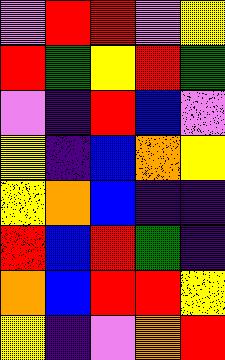[["violet", "red", "red", "violet", "yellow"], ["red", "green", "yellow", "red", "green"], ["violet", "indigo", "red", "blue", "violet"], ["yellow", "indigo", "blue", "orange", "yellow"], ["yellow", "orange", "blue", "indigo", "indigo"], ["red", "blue", "red", "green", "indigo"], ["orange", "blue", "red", "red", "yellow"], ["yellow", "indigo", "violet", "orange", "red"]]